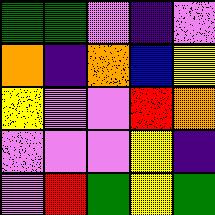[["green", "green", "violet", "indigo", "violet"], ["orange", "indigo", "orange", "blue", "yellow"], ["yellow", "violet", "violet", "red", "orange"], ["violet", "violet", "violet", "yellow", "indigo"], ["violet", "red", "green", "yellow", "green"]]